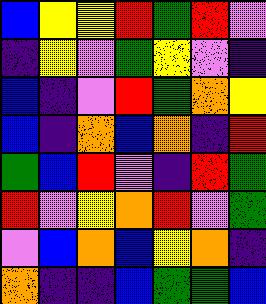[["blue", "yellow", "yellow", "red", "green", "red", "violet"], ["indigo", "yellow", "violet", "green", "yellow", "violet", "indigo"], ["blue", "indigo", "violet", "red", "green", "orange", "yellow"], ["blue", "indigo", "orange", "blue", "orange", "indigo", "red"], ["green", "blue", "red", "violet", "indigo", "red", "green"], ["red", "violet", "yellow", "orange", "red", "violet", "green"], ["violet", "blue", "orange", "blue", "yellow", "orange", "indigo"], ["orange", "indigo", "indigo", "blue", "green", "green", "blue"]]